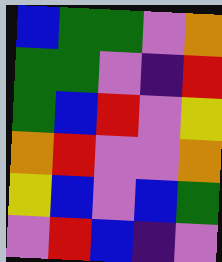[["blue", "green", "green", "violet", "orange"], ["green", "green", "violet", "indigo", "red"], ["green", "blue", "red", "violet", "yellow"], ["orange", "red", "violet", "violet", "orange"], ["yellow", "blue", "violet", "blue", "green"], ["violet", "red", "blue", "indigo", "violet"]]